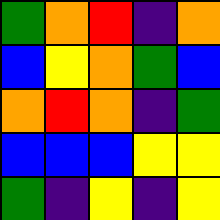[["green", "orange", "red", "indigo", "orange"], ["blue", "yellow", "orange", "green", "blue"], ["orange", "red", "orange", "indigo", "green"], ["blue", "blue", "blue", "yellow", "yellow"], ["green", "indigo", "yellow", "indigo", "yellow"]]